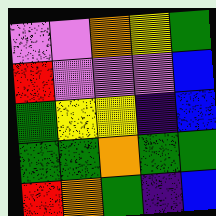[["violet", "violet", "orange", "yellow", "green"], ["red", "violet", "violet", "violet", "blue"], ["green", "yellow", "yellow", "indigo", "blue"], ["green", "green", "orange", "green", "green"], ["red", "orange", "green", "indigo", "blue"]]